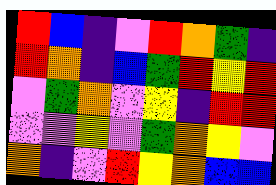[["red", "blue", "indigo", "violet", "red", "orange", "green", "indigo"], ["red", "orange", "indigo", "blue", "green", "red", "yellow", "red"], ["violet", "green", "orange", "violet", "yellow", "indigo", "red", "red"], ["violet", "violet", "yellow", "violet", "green", "orange", "yellow", "violet"], ["orange", "indigo", "violet", "red", "yellow", "orange", "blue", "blue"]]